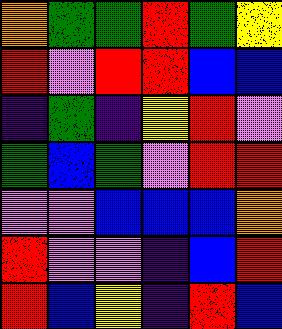[["orange", "green", "green", "red", "green", "yellow"], ["red", "violet", "red", "red", "blue", "blue"], ["indigo", "green", "indigo", "yellow", "red", "violet"], ["green", "blue", "green", "violet", "red", "red"], ["violet", "violet", "blue", "blue", "blue", "orange"], ["red", "violet", "violet", "indigo", "blue", "red"], ["red", "blue", "yellow", "indigo", "red", "blue"]]